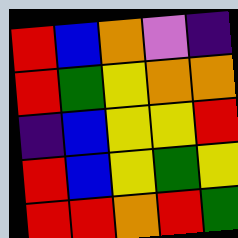[["red", "blue", "orange", "violet", "indigo"], ["red", "green", "yellow", "orange", "orange"], ["indigo", "blue", "yellow", "yellow", "red"], ["red", "blue", "yellow", "green", "yellow"], ["red", "red", "orange", "red", "green"]]